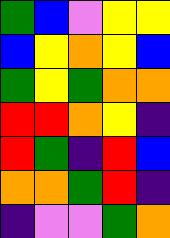[["green", "blue", "violet", "yellow", "yellow"], ["blue", "yellow", "orange", "yellow", "blue"], ["green", "yellow", "green", "orange", "orange"], ["red", "red", "orange", "yellow", "indigo"], ["red", "green", "indigo", "red", "blue"], ["orange", "orange", "green", "red", "indigo"], ["indigo", "violet", "violet", "green", "orange"]]